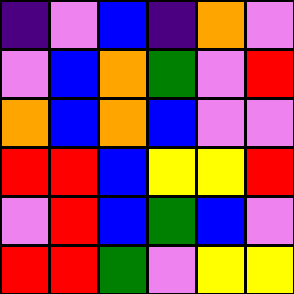[["indigo", "violet", "blue", "indigo", "orange", "violet"], ["violet", "blue", "orange", "green", "violet", "red"], ["orange", "blue", "orange", "blue", "violet", "violet"], ["red", "red", "blue", "yellow", "yellow", "red"], ["violet", "red", "blue", "green", "blue", "violet"], ["red", "red", "green", "violet", "yellow", "yellow"]]